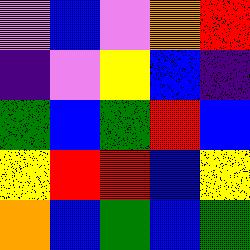[["violet", "blue", "violet", "orange", "red"], ["indigo", "violet", "yellow", "blue", "indigo"], ["green", "blue", "green", "red", "blue"], ["yellow", "red", "red", "blue", "yellow"], ["orange", "blue", "green", "blue", "green"]]